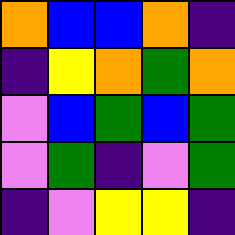[["orange", "blue", "blue", "orange", "indigo"], ["indigo", "yellow", "orange", "green", "orange"], ["violet", "blue", "green", "blue", "green"], ["violet", "green", "indigo", "violet", "green"], ["indigo", "violet", "yellow", "yellow", "indigo"]]